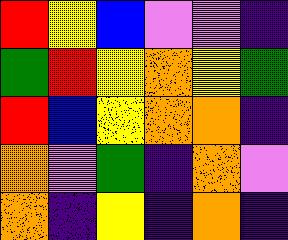[["red", "yellow", "blue", "violet", "violet", "indigo"], ["green", "red", "yellow", "orange", "yellow", "green"], ["red", "blue", "yellow", "orange", "orange", "indigo"], ["orange", "violet", "green", "indigo", "orange", "violet"], ["orange", "indigo", "yellow", "indigo", "orange", "indigo"]]